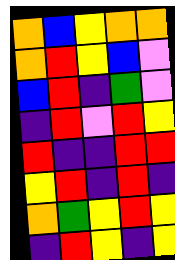[["orange", "blue", "yellow", "orange", "orange"], ["orange", "red", "yellow", "blue", "violet"], ["blue", "red", "indigo", "green", "violet"], ["indigo", "red", "violet", "red", "yellow"], ["red", "indigo", "indigo", "red", "red"], ["yellow", "red", "indigo", "red", "indigo"], ["orange", "green", "yellow", "red", "yellow"], ["indigo", "red", "yellow", "indigo", "yellow"]]